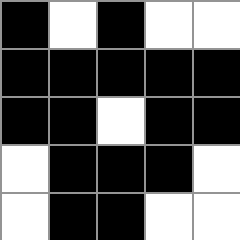[["black", "white", "black", "white", "white"], ["black", "black", "black", "black", "black"], ["black", "black", "white", "black", "black"], ["white", "black", "black", "black", "white"], ["white", "black", "black", "white", "white"]]